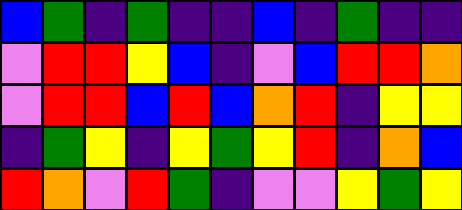[["blue", "green", "indigo", "green", "indigo", "indigo", "blue", "indigo", "green", "indigo", "indigo"], ["violet", "red", "red", "yellow", "blue", "indigo", "violet", "blue", "red", "red", "orange"], ["violet", "red", "red", "blue", "red", "blue", "orange", "red", "indigo", "yellow", "yellow"], ["indigo", "green", "yellow", "indigo", "yellow", "green", "yellow", "red", "indigo", "orange", "blue"], ["red", "orange", "violet", "red", "green", "indigo", "violet", "violet", "yellow", "green", "yellow"]]